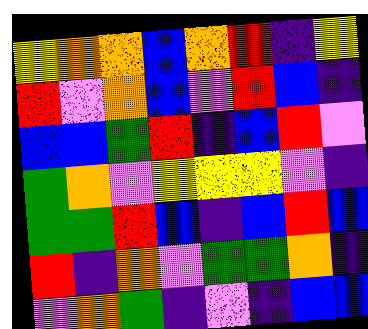[["yellow", "orange", "orange", "blue", "orange", "red", "indigo", "yellow"], ["red", "violet", "orange", "blue", "violet", "red", "blue", "indigo"], ["blue", "blue", "green", "red", "indigo", "blue", "red", "violet"], ["green", "orange", "violet", "yellow", "yellow", "yellow", "violet", "indigo"], ["green", "green", "red", "blue", "indigo", "blue", "red", "blue"], ["red", "indigo", "orange", "violet", "green", "green", "orange", "indigo"], ["violet", "orange", "green", "indigo", "violet", "indigo", "blue", "blue"]]